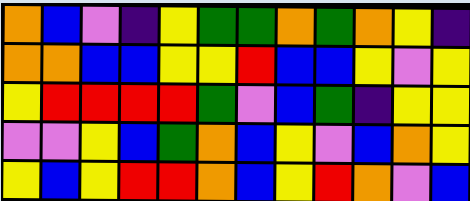[["orange", "blue", "violet", "indigo", "yellow", "green", "green", "orange", "green", "orange", "yellow", "indigo"], ["orange", "orange", "blue", "blue", "yellow", "yellow", "red", "blue", "blue", "yellow", "violet", "yellow"], ["yellow", "red", "red", "red", "red", "green", "violet", "blue", "green", "indigo", "yellow", "yellow"], ["violet", "violet", "yellow", "blue", "green", "orange", "blue", "yellow", "violet", "blue", "orange", "yellow"], ["yellow", "blue", "yellow", "red", "red", "orange", "blue", "yellow", "red", "orange", "violet", "blue"]]